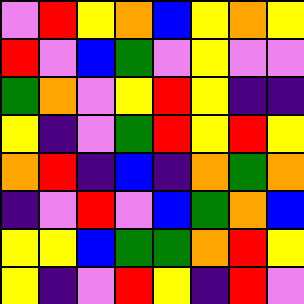[["violet", "red", "yellow", "orange", "blue", "yellow", "orange", "yellow"], ["red", "violet", "blue", "green", "violet", "yellow", "violet", "violet"], ["green", "orange", "violet", "yellow", "red", "yellow", "indigo", "indigo"], ["yellow", "indigo", "violet", "green", "red", "yellow", "red", "yellow"], ["orange", "red", "indigo", "blue", "indigo", "orange", "green", "orange"], ["indigo", "violet", "red", "violet", "blue", "green", "orange", "blue"], ["yellow", "yellow", "blue", "green", "green", "orange", "red", "yellow"], ["yellow", "indigo", "violet", "red", "yellow", "indigo", "red", "violet"]]